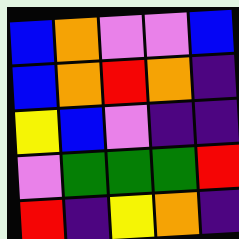[["blue", "orange", "violet", "violet", "blue"], ["blue", "orange", "red", "orange", "indigo"], ["yellow", "blue", "violet", "indigo", "indigo"], ["violet", "green", "green", "green", "red"], ["red", "indigo", "yellow", "orange", "indigo"]]